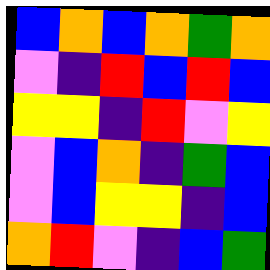[["blue", "orange", "blue", "orange", "green", "orange"], ["violet", "indigo", "red", "blue", "red", "blue"], ["yellow", "yellow", "indigo", "red", "violet", "yellow"], ["violet", "blue", "orange", "indigo", "green", "blue"], ["violet", "blue", "yellow", "yellow", "indigo", "blue"], ["orange", "red", "violet", "indigo", "blue", "green"]]